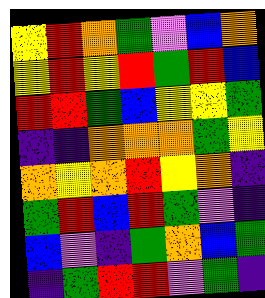[["yellow", "red", "orange", "green", "violet", "blue", "orange"], ["yellow", "red", "yellow", "red", "green", "red", "blue"], ["red", "red", "green", "blue", "yellow", "yellow", "green"], ["indigo", "indigo", "orange", "orange", "orange", "green", "yellow"], ["orange", "yellow", "orange", "red", "yellow", "orange", "indigo"], ["green", "red", "blue", "red", "green", "violet", "indigo"], ["blue", "violet", "indigo", "green", "orange", "blue", "green"], ["indigo", "green", "red", "red", "violet", "green", "indigo"]]